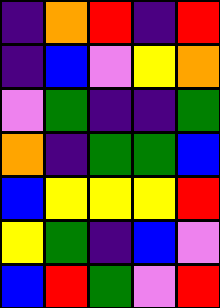[["indigo", "orange", "red", "indigo", "red"], ["indigo", "blue", "violet", "yellow", "orange"], ["violet", "green", "indigo", "indigo", "green"], ["orange", "indigo", "green", "green", "blue"], ["blue", "yellow", "yellow", "yellow", "red"], ["yellow", "green", "indigo", "blue", "violet"], ["blue", "red", "green", "violet", "red"]]